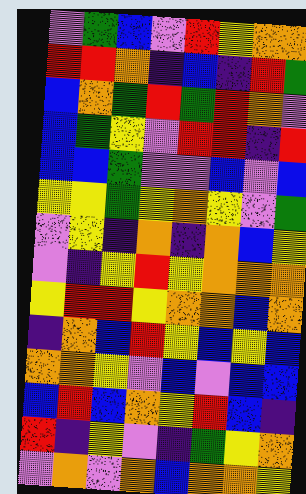[["violet", "green", "blue", "violet", "red", "yellow", "orange", "orange"], ["red", "red", "orange", "indigo", "blue", "indigo", "red", "green"], ["blue", "orange", "green", "red", "green", "red", "orange", "violet"], ["blue", "green", "yellow", "violet", "red", "red", "indigo", "red"], ["blue", "blue", "green", "violet", "violet", "blue", "violet", "blue"], ["yellow", "yellow", "green", "yellow", "orange", "yellow", "violet", "green"], ["violet", "yellow", "indigo", "orange", "indigo", "orange", "blue", "yellow"], ["violet", "indigo", "yellow", "red", "yellow", "orange", "orange", "orange"], ["yellow", "red", "red", "yellow", "orange", "orange", "blue", "orange"], ["indigo", "orange", "blue", "red", "yellow", "blue", "yellow", "blue"], ["orange", "orange", "yellow", "violet", "blue", "violet", "blue", "blue"], ["blue", "red", "blue", "orange", "yellow", "red", "blue", "indigo"], ["red", "indigo", "yellow", "violet", "indigo", "green", "yellow", "orange"], ["violet", "orange", "violet", "orange", "blue", "orange", "orange", "yellow"]]